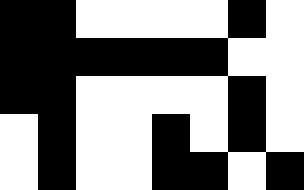[["black", "black", "white", "white", "white", "white", "black", "white"], ["black", "black", "black", "black", "black", "black", "white", "white"], ["black", "black", "white", "white", "white", "white", "black", "white"], ["white", "black", "white", "white", "black", "white", "black", "white"], ["white", "black", "white", "white", "black", "black", "white", "black"]]